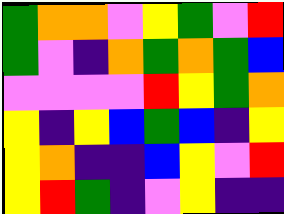[["green", "orange", "orange", "violet", "yellow", "green", "violet", "red"], ["green", "violet", "indigo", "orange", "green", "orange", "green", "blue"], ["violet", "violet", "violet", "violet", "red", "yellow", "green", "orange"], ["yellow", "indigo", "yellow", "blue", "green", "blue", "indigo", "yellow"], ["yellow", "orange", "indigo", "indigo", "blue", "yellow", "violet", "red"], ["yellow", "red", "green", "indigo", "violet", "yellow", "indigo", "indigo"]]